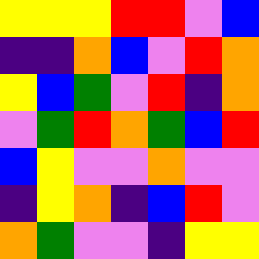[["yellow", "yellow", "yellow", "red", "red", "violet", "blue"], ["indigo", "indigo", "orange", "blue", "violet", "red", "orange"], ["yellow", "blue", "green", "violet", "red", "indigo", "orange"], ["violet", "green", "red", "orange", "green", "blue", "red"], ["blue", "yellow", "violet", "violet", "orange", "violet", "violet"], ["indigo", "yellow", "orange", "indigo", "blue", "red", "violet"], ["orange", "green", "violet", "violet", "indigo", "yellow", "yellow"]]